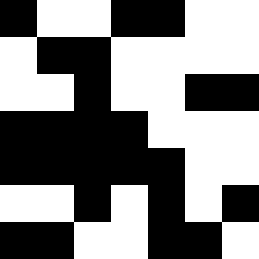[["black", "white", "white", "black", "black", "white", "white"], ["white", "black", "black", "white", "white", "white", "white"], ["white", "white", "black", "white", "white", "black", "black"], ["black", "black", "black", "black", "white", "white", "white"], ["black", "black", "black", "black", "black", "white", "white"], ["white", "white", "black", "white", "black", "white", "black"], ["black", "black", "white", "white", "black", "black", "white"]]